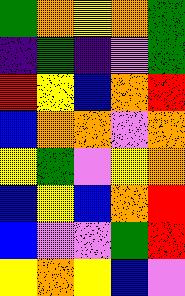[["green", "orange", "yellow", "orange", "green"], ["indigo", "green", "indigo", "violet", "green"], ["red", "yellow", "blue", "orange", "red"], ["blue", "orange", "orange", "violet", "orange"], ["yellow", "green", "violet", "yellow", "orange"], ["blue", "yellow", "blue", "orange", "red"], ["blue", "violet", "violet", "green", "red"], ["yellow", "orange", "yellow", "blue", "violet"]]